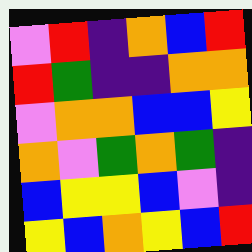[["violet", "red", "indigo", "orange", "blue", "red"], ["red", "green", "indigo", "indigo", "orange", "orange"], ["violet", "orange", "orange", "blue", "blue", "yellow"], ["orange", "violet", "green", "orange", "green", "indigo"], ["blue", "yellow", "yellow", "blue", "violet", "indigo"], ["yellow", "blue", "orange", "yellow", "blue", "red"]]